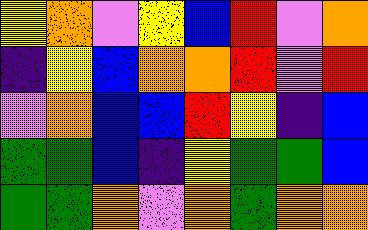[["yellow", "orange", "violet", "yellow", "blue", "red", "violet", "orange"], ["indigo", "yellow", "blue", "orange", "orange", "red", "violet", "red"], ["violet", "orange", "blue", "blue", "red", "yellow", "indigo", "blue"], ["green", "green", "blue", "indigo", "yellow", "green", "green", "blue"], ["green", "green", "orange", "violet", "orange", "green", "orange", "orange"]]